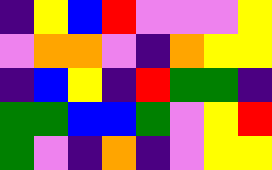[["indigo", "yellow", "blue", "red", "violet", "violet", "violet", "yellow"], ["violet", "orange", "orange", "violet", "indigo", "orange", "yellow", "yellow"], ["indigo", "blue", "yellow", "indigo", "red", "green", "green", "indigo"], ["green", "green", "blue", "blue", "green", "violet", "yellow", "red"], ["green", "violet", "indigo", "orange", "indigo", "violet", "yellow", "yellow"]]